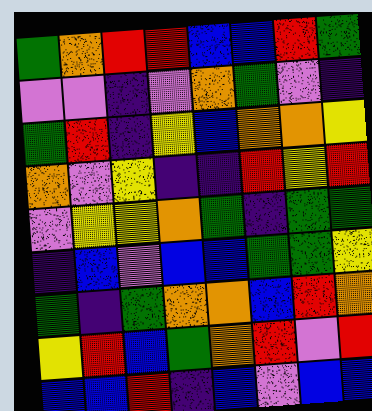[["green", "orange", "red", "red", "blue", "blue", "red", "green"], ["violet", "violet", "indigo", "violet", "orange", "green", "violet", "indigo"], ["green", "red", "indigo", "yellow", "blue", "orange", "orange", "yellow"], ["orange", "violet", "yellow", "indigo", "indigo", "red", "yellow", "red"], ["violet", "yellow", "yellow", "orange", "green", "indigo", "green", "green"], ["indigo", "blue", "violet", "blue", "blue", "green", "green", "yellow"], ["green", "indigo", "green", "orange", "orange", "blue", "red", "orange"], ["yellow", "red", "blue", "green", "orange", "red", "violet", "red"], ["blue", "blue", "red", "indigo", "blue", "violet", "blue", "blue"]]